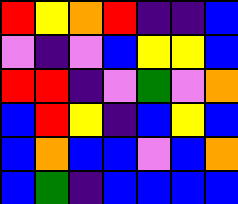[["red", "yellow", "orange", "red", "indigo", "indigo", "blue"], ["violet", "indigo", "violet", "blue", "yellow", "yellow", "blue"], ["red", "red", "indigo", "violet", "green", "violet", "orange"], ["blue", "red", "yellow", "indigo", "blue", "yellow", "blue"], ["blue", "orange", "blue", "blue", "violet", "blue", "orange"], ["blue", "green", "indigo", "blue", "blue", "blue", "blue"]]